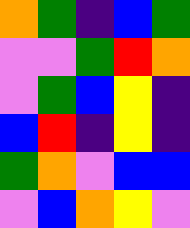[["orange", "green", "indigo", "blue", "green"], ["violet", "violet", "green", "red", "orange"], ["violet", "green", "blue", "yellow", "indigo"], ["blue", "red", "indigo", "yellow", "indigo"], ["green", "orange", "violet", "blue", "blue"], ["violet", "blue", "orange", "yellow", "violet"]]